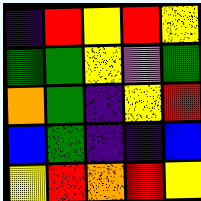[["indigo", "red", "yellow", "red", "yellow"], ["green", "green", "yellow", "violet", "green"], ["orange", "green", "indigo", "yellow", "red"], ["blue", "green", "indigo", "indigo", "blue"], ["yellow", "red", "orange", "red", "yellow"]]